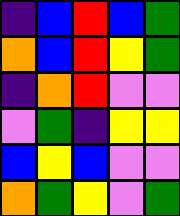[["indigo", "blue", "red", "blue", "green"], ["orange", "blue", "red", "yellow", "green"], ["indigo", "orange", "red", "violet", "violet"], ["violet", "green", "indigo", "yellow", "yellow"], ["blue", "yellow", "blue", "violet", "violet"], ["orange", "green", "yellow", "violet", "green"]]